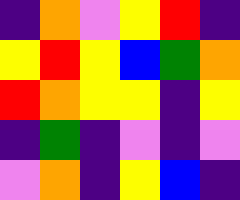[["indigo", "orange", "violet", "yellow", "red", "indigo"], ["yellow", "red", "yellow", "blue", "green", "orange"], ["red", "orange", "yellow", "yellow", "indigo", "yellow"], ["indigo", "green", "indigo", "violet", "indigo", "violet"], ["violet", "orange", "indigo", "yellow", "blue", "indigo"]]